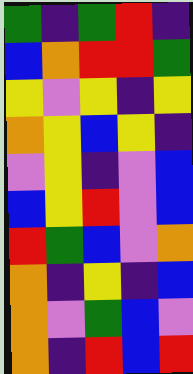[["green", "indigo", "green", "red", "indigo"], ["blue", "orange", "red", "red", "green"], ["yellow", "violet", "yellow", "indigo", "yellow"], ["orange", "yellow", "blue", "yellow", "indigo"], ["violet", "yellow", "indigo", "violet", "blue"], ["blue", "yellow", "red", "violet", "blue"], ["red", "green", "blue", "violet", "orange"], ["orange", "indigo", "yellow", "indigo", "blue"], ["orange", "violet", "green", "blue", "violet"], ["orange", "indigo", "red", "blue", "red"]]